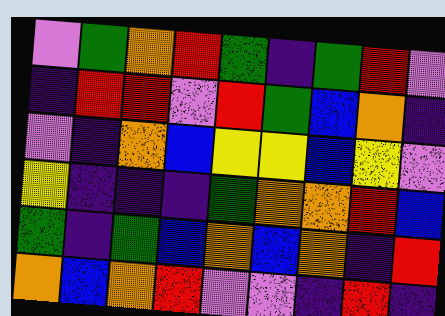[["violet", "green", "orange", "red", "green", "indigo", "green", "red", "violet"], ["indigo", "red", "red", "violet", "red", "green", "blue", "orange", "indigo"], ["violet", "indigo", "orange", "blue", "yellow", "yellow", "blue", "yellow", "violet"], ["yellow", "indigo", "indigo", "indigo", "green", "orange", "orange", "red", "blue"], ["green", "indigo", "green", "blue", "orange", "blue", "orange", "indigo", "red"], ["orange", "blue", "orange", "red", "violet", "violet", "indigo", "red", "indigo"]]